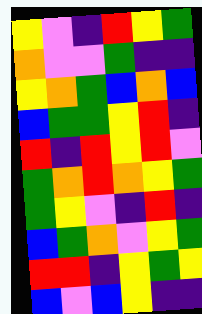[["yellow", "violet", "indigo", "red", "yellow", "green"], ["orange", "violet", "violet", "green", "indigo", "indigo"], ["yellow", "orange", "green", "blue", "orange", "blue"], ["blue", "green", "green", "yellow", "red", "indigo"], ["red", "indigo", "red", "yellow", "red", "violet"], ["green", "orange", "red", "orange", "yellow", "green"], ["green", "yellow", "violet", "indigo", "red", "indigo"], ["blue", "green", "orange", "violet", "yellow", "green"], ["red", "red", "indigo", "yellow", "green", "yellow"], ["blue", "violet", "blue", "yellow", "indigo", "indigo"]]